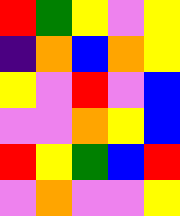[["red", "green", "yellow", "violet", "yellow"], ["indigo", "orange", "blue", "orange", "yellow"], ["yellow", "violet", "red", "violet", "blue"], ["violet", "violet", "orange", "yellow", "blue"], ["red", "yellow", "green", "blue", "red"], ["violet", "orange", "violet", "violet", "yellow"]]